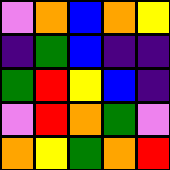[["violet", "orange", "blue", "orange", "yellow"], ["indigo", "green", "blue", "indigo", "indigo"], ["green", "red", "yellow", "blue", "indigo"], ["violet", "red", "orange", "green", "violet"], ["orange", "yellow", "green", "orange", "red"]]